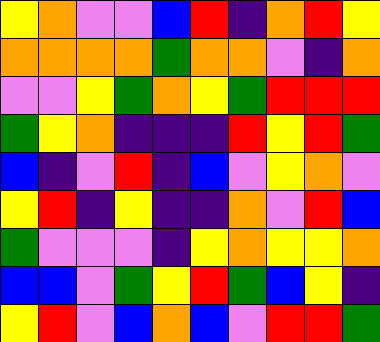[["yellow", "orange", "violet", "violet", "blue", "red", "indigo", "orange", "red", "yellow"], ["orange", "orange", "orange", "orange", "green", "orange", "orange", "violet", "indigo", "orange"], ["violet", "violet", "yellow", "green", "orange", "yellow", "green", "red", "red", "red"], ["green", "yellow", "orange", "indigo", "indigo", "indigo", "red", "yellow", "red", "green"], ["blue", "indigo", "violet", "red", "indigo", "blue", "violet", "yellow", "orange", "violet"], ["yellow", "red", "indigo", "yellow", "indigo", "indigo", "orange", "violet", "red", "blue"], ["green", "violet", "violet", "violet", "indigo", "yellow", "orange", "yellow", "yellow", "orange"], ["blue", "blue", "violet", "green", "yellow", "red", "green", "blue", "yellow", "indigo"], ["yellow", "red", "violet", "blue", "orange", "blue", "violet", "red", "red", "green"]]